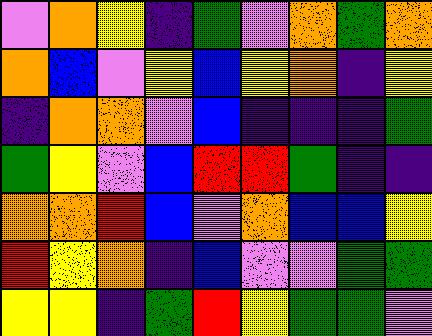[["violet", "orange", "yellow", "indigo", "green", "violet", "orange", "green", "orange"], ["orange", "blue", "violet", "yellow", "blue", "yellow", "orange", "indigo", "yellow"], ["indigo", "orange", "orange", "violet", "blue", "indigo", "indigo", "indigo", "green"], ["green", "yellow", "violet", "blue", "red", "red", "green", "indigo", "indigo"], ["orange", "orange", "red", "blue", "violet", "orange", "blue", "blue", "yellow"], ["red", "yellow", "orange", "indigo", "blue", "violet", "violet", "green", "green"], ["yellow", "yellow", "indigo", "green", "red", "yellow", "green", "green", "violet"]]